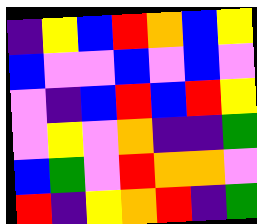[["indigo", "yellow", "blue", "red", "orange", "blue", "yellow"], ["blue", "violet", "violet", "blue", "violet", "blue", "violet"], ["violet", "indigo", "blue", "red", "blue", "red", "yellow"], ["violet", "yellow", "violet", "orange", "indigo", "indigo", "green"], ["blue", "green", "violet", "red", "orange", "orange", "violet"], ["red", "indigo", "yellow", "orange", "red", "indigo", "green"]]